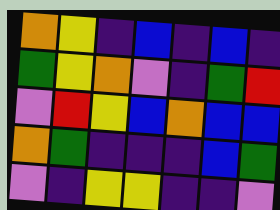[["orange", "yellow", "indigo", "blue", "indigo", "blue", "indigo"], ["green", "yellow", "orange", "violet", "indigo", "green", "red"], ["violet", "red", "yellow", "blue", "orange", "blue", "blue"], ["orange", "green", "indigo", "indigo", "indigo", "blue", "green"], ["violet", "indigo", "yellow", "yellow", "indigo", "indigo", "violet"]]